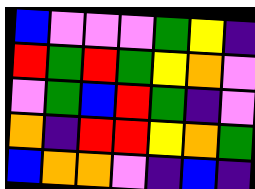[["blue", "violet", "violet", "violet", "green", "yellow", "indigo"], ["red", "green", "red", "green", "yellow", "orange", "violet"], ["violet", "green", "blue", "red", "green", "indigo", "violet"], ["orange", "indigo", "red", "red", "yellow", "orange", "green"], ["blue", "orange", "orange", "violet", "indigo", "blue", "indigo"]]